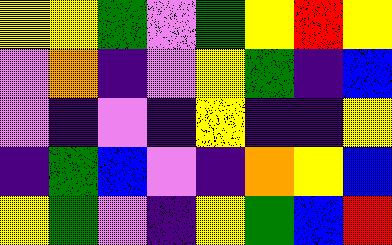[["yellow", "yellow", "green", "violet", "green", "yellow", "red", "yellow"], ["violet", "orange", "indigo", "violet", "yellow", "green", "indigo", "blue"], ["violet", "indigo", "violet", "indigo", "yellow", "indigo", "indigo", "yellow"], ["indigo", "green", "blue", "violet", "indigo", "orange", "yellow", "blue"], ["yellow", "green", "violet", "indigo", "yellow", "green", "blue", "red"]]